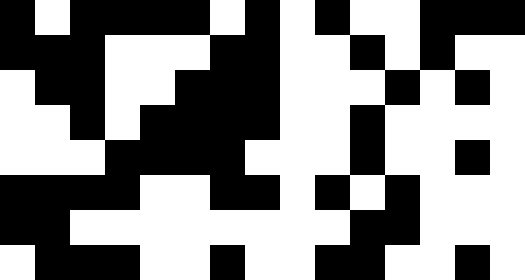[["black", "white", "black", "black", "black", "black", "white", "black", "white", "black", "white", "white", "black", "black", "black"], ["black", "black", "black", "white", "white", "white", "black", "black", "white", "white", "black", "white", "black", "white", "white"], ["white", "black", "black", "white", "white", "black", "black", "black", "white", "white", "white", "black", "white", "black", "white"], ["white", "white", "black", "white", "black", "black", "black", "black", "white", "white", "black", "white", "white", "white", "white"], ["white", "white", "white", "black", "black", "black", "black", "white", "white", "white", "black", "white", "white", "black", "white"], ["black", "black", "black", "black", "white", "white", "black", "black", "white", "black", "white", "black", "white", "white", "white"], ["black", "black", "white", "white", "white", "white", "white", "white", "white", "white", "black", "black", "white", "white", "white"], ["white", "black", "black", "black", "white", "white", "black", "white", "white", "black", "black", "white", "white", "black", "white"]]